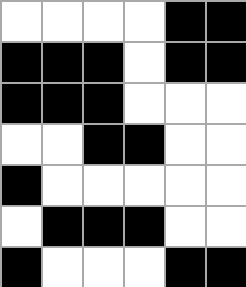[["white", "white", "white", "white", "black", "black"], ["black", "black", "black", "white", "black", "black"], ["black", "black", "black", "white", "white", "white"], ["white", "white", "black", "black", "white", "white"], ["black", "white", "white", "white", "white", "white"], ["white", "black", "black", "black", "white", "white"], ["black", "white", "white", "white", "black", "black"]]